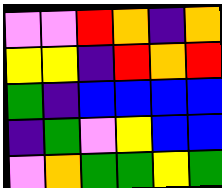[["violet", "violet", "red", "orange", "indigo", "orange"], ["yellow", "yellow", "indigo", "red", "orange", "red"], ["green", "indigo", "blue", "blue", "blue", "blue"], ["indigo", "green", "violet", "yellow", "blue", "blue"], ["violet", "orange", "green", "green", "yellow", "green"]]